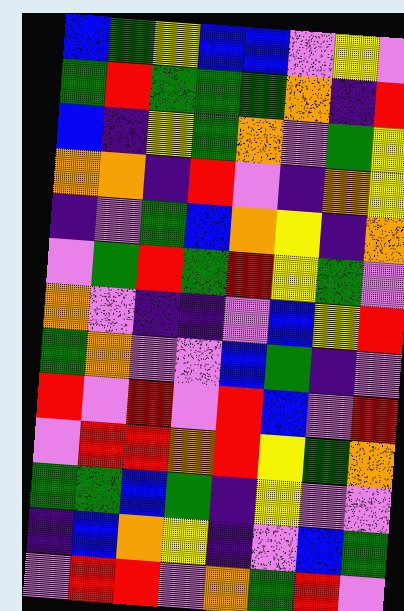[["blue", "green", "yellow", "blue", "blue", "violet", "yellow", "violet"], ["green", "red", "green", "green", "green", "orange", "indigo", "red"], ["blue", "indigo", "yellow", "green", "orange", "violet", "green", "yellow"], ["orange", "orange", "indigo", "red", "violet", "indigo", "orange", "yellow"], ["indigo", "violet", "green", "blue", "orange", "yellow", "indigo", "orange"], ["violet", "green", "red", "green", "red", "yellow", "green", "violet"], ["orange", "violet", "indigo", "indigo", "violet", "blue", "yellow", "red"], ["green", "orange", "violet", "violet", "blue", "green", "indigo", "violet"], ["red", "violet", "red", "violet", "red", "blue", "violet", "red"], ["violet", "red", "red", "orange", "red", "yellow", "green", "orange"], ["green", "green", "blue", "green", "indigo", "yellow", "violet", "violet"], ["indigo", "blue", "orange", "yellow", "indigo", "violet", "blue", "green"], ["violet", "red", "red", "violet", "orange", "green", "red", "violet"]]